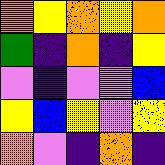[["orange", "yellow", "orange", "yellow", "orange"], ["green", "indigo", "orange", "indigo", "yellow"], ["violet", "indigo", "violet", "violet", "blue"], ["yellow", "blue", "yellow", "violet", "yellow"], ["orange", "violet", "indigo", "orange", "indigo"]]